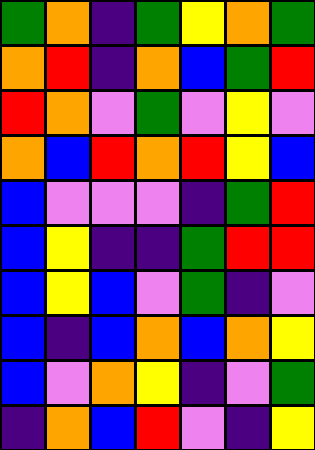[["green", "orange", "indigo", "green", "yellow", "orange", "green"], ["orange", "red", "indigo", "orange", "blue", "green", "red"], ["red", "orange", "violet", "green", "violet", "yellow", "violet"], ["orange", "blue", "red", "orange", "red", "yellow", "blue"], ["blue", "violet", "violet", "violet", "indigo", "green", "red"], ["blue", "yellow", "indigo", "indigo", "green", "red", "red"], ["blue", "yellow", "blue", "violet", "green", "indigo", "violet"], ["blue", "indigo", "blue", "orange", "blue", "orange", "yellow"], ["blue", "violet", "orange", "yellow", "indigo", "violet", "green"], ["indigo", "orange", "blue", "red", "violet", "indigo", "yellow"]]